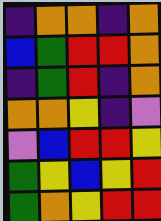[["indigo", "orange", "orange", "indigo", "orange"], ["blue", "green", "red", "red", "orange"], ["indigo", "green", "red", "indigo", "orange"], ["orange", "orange", "yellow", "indigo", "violet"], ["violet", "blue", "red", "red", "yellow"], ["green", "yellow", "blue", "yellow", "red"], ["green", "orange", "yellow", "red", "red"]]